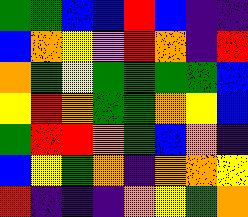[["green", "green", "blue", "blue", "red", "blue", "indigo", "indigo"], ["blue", "orange", "yellow", "violet", "red", "orange", "indigo", "red"], ["orange", "green", "yellow", "green", "green", "green", "green", "blue"], ["yellow", "red", "orange", "green", "green", "orange", "yellow", "blue"], ["green", "red", "red", "orange", "green", "blue", "orange", "indigo"], ["blue", "yellow", "green", "orange", "indigo", "orange", "orange", "yellow"], ["red", "indigo", "indigo", "indigo", "orange", "yellow", "green", "orange"]]